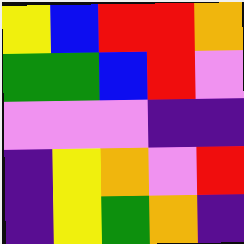[["yellow", "blue", "red", "red", "orange"], ["green", "green", "blue", "red", "violet"], ["violet", "violet", "violet", "indigo", "indigo"], ["indigo", "yellow", "orange", "violet", "red"], ["indigo", "yellow", "green", "orange", "indigo"]]